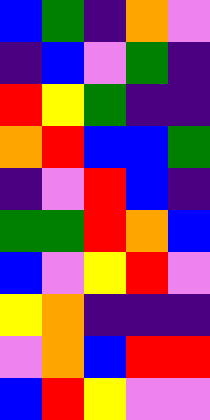[["blue", "green", "indigo", "orange", "violet"], ["indigo", "blue", "violet", "green", "indigo"], ["red", "yellow", "green", "indigo", "indigo"], ["orange", "red", "blue", "blue", "green"], ["indigo", "violet", "red", "blue", "indigo"], ["green", "green", "red", "orange", "blue"], ["blue", "violet", "yellow", "red", "violet"], ["yellow", "orange", "indigo", "indigo", "indigo"], ["violet", "orange", "blue", "red", "red"], ["blue", "red", "yellow", "violet", "violet"]]